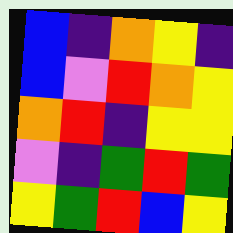[["blue", "indigo", "orange", "yellow", "indigo"], ["blue", "violet", "red", "orange", "yellow"], ["orange", "red", "indigo", "yellow", "yellow"], ["violet", "indigo", "green", "red", "green"], ["yellow", "green", "red", "blue", "yellow"]]